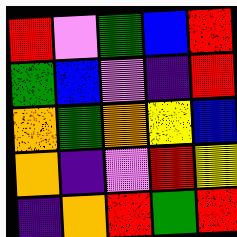[["red", "violet", "green", "blue", "red"], ["green", "blue", "violet", "indigo", "red"], ["orange", "green", "orange", "yellow", "blue"], ["orange", "indigo", "violet", "red", "yellow"], ["indigo", "orange", "red", "green", "red"]]